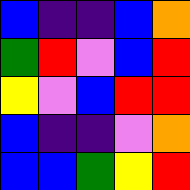[["blue", "indigo", "indigo", "blue", "orange"], ["green", "red", "violet", "blue", "red"], ["yellow", "violet", "blue", "red", "red"], ["blue", "indigo", "indigo", "violet", "orange"], ["blue", "blue", "green", "yellow", "red"]]